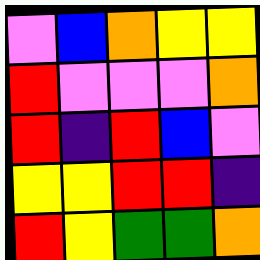[["violet", "blue", "orange", "yellow", "yellow"], ["red", "violet", "violet", "violet", "orange"], ["red", "indigo", "red", "blue", "violet"], ["yellow", "yellow", "red", "red", "indigo"], ["red", "yellow", "green", "green", "orange"]]